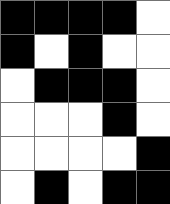[["black", "black", "black", "black", "white"], ["black", "white", "black", "white", "white"], ["white", "black", "black", "black", "white"], ["white", "white", "white", "black", "white"], ["white", "white", "white", "white", "black"], ["white", "black", "white", "black", "black"]]